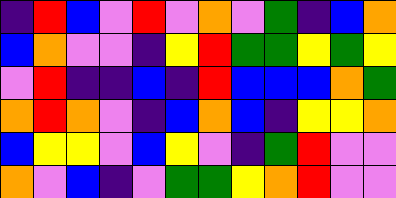[["indigo", "red", "blue", "violet", "red", "violet", "orange", "violet", "green", "indigo", "blue", "orange"], ["blue", "orange", "violet", "violet", "indigo", "yellow", "red", "green", "green", "yellow", "green", "yellow"], ["violet", "red", "indigo", "indigo", "blue", "indigo", "red", "blue", "blue", "blue", "orange", "green"], ["orange", "red", "orange", "violet", "indigo", "blue", "orange", "blue", "indigo", "yellow", "yellow", "orange"], ["blue", "yellow", "yellow", "violet", "blue", "yellow", "violet", "indigo", "green", "red", "violet", "violet"], ["orange", "violet", "blue", "indigo", "violet", "green", "green", "yellow", "orange", "red", "violet", "violet"]]